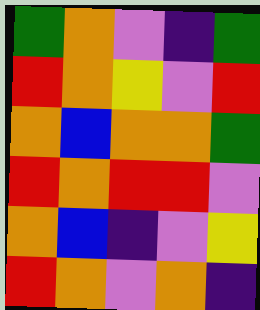[["green", "orange", "violet", "indigo", "green"], ["red", "orange", "yellow", "violet", "red"], ["orange", "blue", "orange", "orange", "green"], ["red", "orange", "red", "red", "violet"], ["orange", "blue", "indigo", "violet", "yellow"], ["red", "orange", "violet", "orange", "indigo"]]